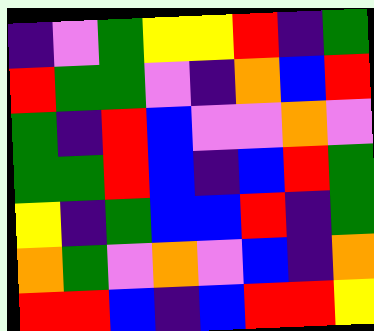[["indigo", "violet", "green", "yellow", "yellow", "red", "indigo", "green"], ["red", "green", "green", "violet", "indigo", "orange", "blue", "red"], ["green", "indigo", "red", "blue", "violet", "violet", "orange", "violet"], ["green", "green", "red", "blue", "indigo", "blue", "red", "green"], ["yellow", "indigo", "green", "blue", "blue", "red", "indigo", "green"], ["orange", "green", "violet", "orange", "violet", "blue", "indigo", "orange"], ["red", "red", "blue", "indigo", "blue", "red", "red", "yellow"]]